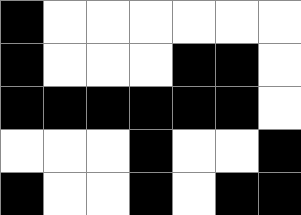[["black", "white", "white", "white", "white", "white", "white"], ["black", "white", "white", "white", "black", "black", "white"], ["black", "black", "black", "black", "black", "black", "white"], ["white", "white", "white", "black", "white", "white", "black"], ["black", "white", "white", "black", "white", "black", "black"]]